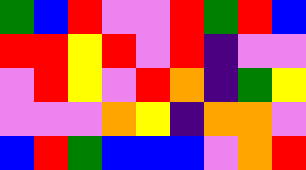[["green", "blue", "red", "violet", "violet", "red", "green", "red", "blue"], ["red", "red", "yellow", "red", "violet", "red", "indigo", "violet", "violet"], ["violet", "red", "yellow", "violet", "red", "orange", "indigo", "green", "yellow"], ["violet", "violet", "violet", "orange", "yellow", "indigo", "orange", "orange", "violet"], ["blue", "red", "green", "blue", "blue", "blue", "violet", "orange", "red"]]